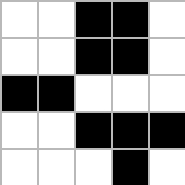[["white", "white", "black", "black", "white"], ["white", "white", "black", "black", "white"], ["black", "black", "white", "white", "white"], ["white", "white", "black", "black", "black"], ["white", "white", "white", "black", "white"]]